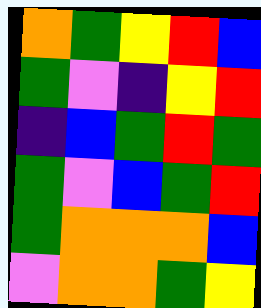[["orange", "green", "yellow", "red", "blue"], ["green", "violet", "indigo", "yellow", "red"], ["indigo", "blue", "green", "red", "green"], ["green", "violet", "blue", "green", "red"], ["green", "orange", "orange", "orange", "blue"], ["violet", "orange", "orange", "green", "yellow"]]